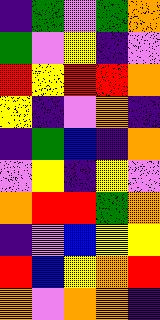[["indigo", "green", "violet", "green", "orange"], ["green", "violet", "yellow", "indigo", "violet"], ["red", "yellow", "red", "red", "orange"], ["yellow", "indigo", "violet", "orange", "indigo"], ["indigo", "green", "blue", "indigo", "orange"], ["violet", "yellow", "indigo", "yellow", "violet"], ["orange", "red", "red", "green", "orange"], ["indigo", "violet", "blue", "yellow", "yellow"], ["red", "blue", "yellow", "orange", "red"], ["orange", "violet", "orange", "orange", "indigo"]]